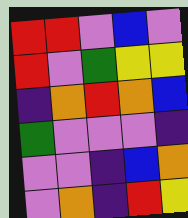[["red", "red", "violet", "blue", "violet"], ["red", "violet", "green", "yellow", "yellow"], ["indigo", "orange", "red", "orange", "blue"], ["green", "violet", "violet", "violet", "indigo"], ["violet", "violet", "indigo", "blue", "orange"], ["violet", "orange", "indigo", "red", "yellow"]]